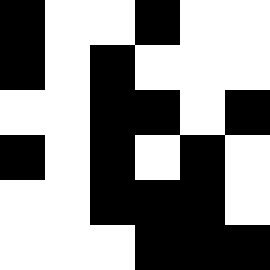[["black", "white", "white", "black", "white", "white"], ["black", "white", "black", "white", "white", "white"], ["white", "white", "black", "black", "white", "black"], ["black", "white", "black", "white", "black", "white"], ["white", "white", "black", "black", "black", "white"], ["white", "white", "white", "black", "black", "black"]]